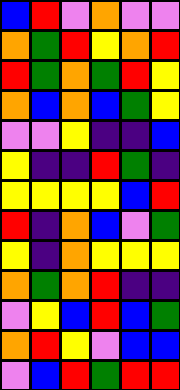[["blue", "red", "violet", "orange", "violet", "violet"], ["orange", "green", "red", "yellow", "orange", "red"], ["red", "green", "orange", "green", "red", "yellow"], ["orange", "blue", "orange", "blue", "green", "yellow"], ["violet", "violet", "yellow", "indigo", "indigo", "blue"], ["yellow", "indigo", "indigo", "red", "green", "indigo"], ["yellow", "yellow", "yellow", "yellow", "blue", "red"], ["red", "indigo", "orange", "blue", "violet", "green"], ["yellow", "indigo", "orange", "yellow", "yellow", "yellow"], ["orange", "green", "orange", "red", "indigo", "indigo"], ["violet", "yellow", "blue", "red", "blue", "green"], ["orange", "red", "yellow", "violet", "blue", "blue"], ["violet", "blue", "red", "green", "red", "red"]]